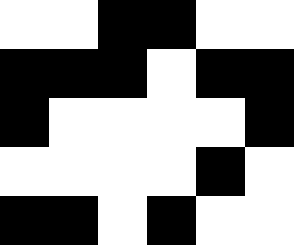[["white", "white", "black", "black", "white", "white"], ["black", "black", "black", "white", "black", "black"], ["black", "white", "white", "white", "white", "black"], ["white", "white", "white", "white", "black", "white"], ["black", "black", "white", "black", "white", "white"]]